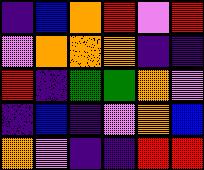[["indigo", "blue", "orange", "red", "violet", "red"], ["violet", "orange", "orange", "orange", "indigo", "indigo"], ["red", "indigo", "green", "green", "orange", "violet"], ["indigo", "blue", "indigo", "violet", "orange", "blue"], ["orange", "violet", "indigo", "indigo", "red", "red"]]